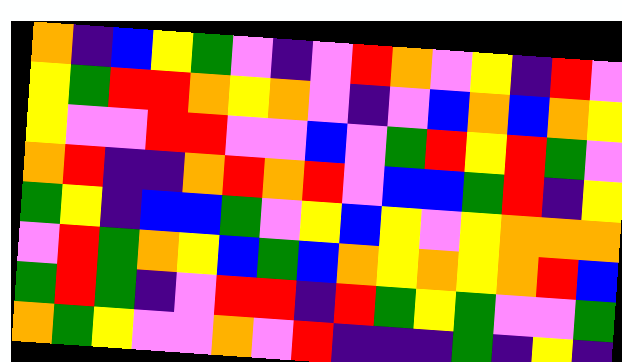[["orange", "indigo", "blue", "yellow", "green", "violet", "indigo", "violet", "red", "orange", "violet", "yellow", "indigo", "red", "violet"], ["yellow", "green", "red", "red", "orange", "yellow", "orange", "violet", "indigo", "violet", "blue", "orange", "blue", "orange", "yellow"], ["yellow", "violet", "violet", "red", "red", "violet", "violet", "blue", "violet", "green", "red", "yellow", "red", "green", "violet"], ["orange", "red", "indigo", "indigo", "orange", "red", "orange", "red", "violet", "blue", "blue", "green", "red", "indigo", "yellow"], ["green", "yellow", "indigo", "blue", "blue", "green", "violet", "yellow", "blue", "yellow", "violet", "yellow", "orange", "orange", "orange"], ["violet", "red", "green", "orange", "yellow", "blue", "green", "blue", "orange", "yellow", "orange", "yellow", "orange", "red", "blue"], ["green", "red", "green", "indigo", "violet", "red", "red", "indigo", "red", "green", "yellow", "green", "violet", "violet", "green"], ["orange", "green", "yellow", "violet", "violet", "orange", "violet", "red", "indigo", "indigo", "indigo", "green", "indigo", "yellow", "indigo"]]